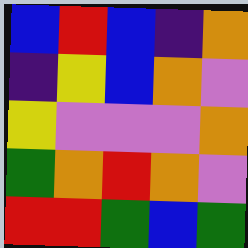[["blue", "red", "blue", "indigo", "orange"], ["indigo", "yellow", "blue", "orange", "violet"], ["yellow", "violet", "violet", "violet", "orange"], ["green", "orange", "red", "orange", "violet"], ["red", "red", "green", "blue", "green"]]